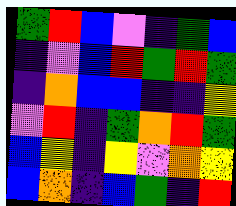[["green", "red", "blue", "violet", "indigo", "green", "blue"], ["indigo", "violet", "blue", "red", "green", "red", "green"], ["indigo", "orange", "blue", "blue", "indigo", "indigo", "yellow"], ["violet", "red", "indigo", "green", "orange", "red", "green"], ["blue", "yellow", "indigo", "yellow", "violet", "orange", "yellow"], ["blue", "orange", "indigo", "blue", "green", "indigo", "red"]]